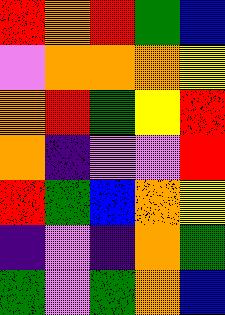[["red", "orange", "red", "green", "blue"], ["violet", "orange", "orange", "orange", "yellow"], ["orange", "red", "green", "yellow", "red"], ["orange", "indigo", "violet", "violet", "red"], ["red", "green", "blue", "orange", "yellow"], ["indigo", "violet", "indigo", "orange", "green"], ["green", "violet", "green", "orange", "blue"]]